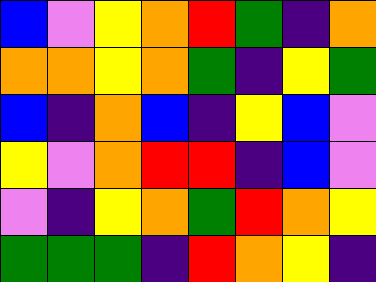[["blue", "violet", "yellow", "orange", "red", "green", "indigo", "orange"], ["orange", "orange", "yellow", "orange", "green", "indigo", "yellow", "green"], ["blue", "indigo", "orange", "blue", "indigo", "yellow", "blue", "violet"], ["yellow", "violet", "orange", "red", "red", "indigo", "blue", "violet"], ["violet", "indigo", "yellow", "orange", "green", "red", "orange", "yellow"], ["green", "green", "green", "indigo", "red", "orange", "yellow", "indigo"]]